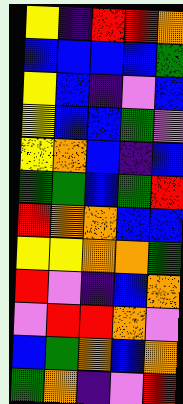[["yellow", "indigo", "red", "red", "orange"], ["blue", "blue", "blue", "blue", "green"], ["yellow", "blue", "indigo", "violet", "blue"], ["yellow", "blue", "blue", "green", "violet"], ["yellow", "orange", "blue", "indigo", "blue"], ["green", "green", "blue", "green", "red"], ["red", "orange", "orange", "blue", "blue"], ["yellow", "yellow", "orange", "orange", "green"], ["red", "violet", "indigo", "blue", "orange"], ["violet", "red", "red", "orange", "violet"], ["blue", "green", "orange", "blue", "orange"], ["green", "orange", "indigo", "violet", "red"]]